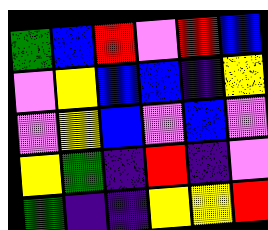[["green", "blue", "red", "violet", "red", "blue"], ["violet", "yellow", "blue", "blue", "indigo", "yellow"], ["violet", "yellow", "blue", "violet", "blue", "violet"], ["yellow", "green", "indigo", "red", "indigo", "violet"], ["green", "indigo", "indigo", "yellow", "yellow", "red"]]